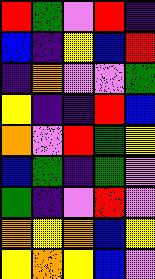[["red", "green", "violet", "red", "indigo"], ["blue", "indigo", "yellow", "blue", "red"], ["indigo", "orange", "violet", "violet", "green"], ["yellow", "indigo", "indigo", "red", "blue"], ["orange", "violet", "red", "green", "yellow"], ["blue", "green", "indigo", "green", "violet"], ["green", "indigo", "violet", "red", "violet"], ["orange", "yellow", "orange", "blue", "yellow"], ["yellow", "orange", "yellow", "blue", "violet"]]